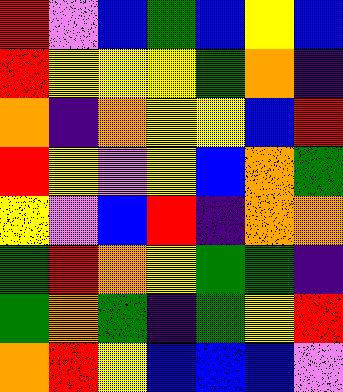[["red", "violet", "blue", "green", "blue", "yellow", "blue"], ["red", "yellow", "yellow", "yellow", "green", "orange", "indigo"], ["orange", "indigo", "orange", "yellow", "yellow", "blue", "red"], ["red", "yellow", "violet", "yellow", "blue", "orange", "green"], ["yellow", "violet", "blue", "red", "indigo", "orange", "orange"], ["green", "red", "orange", "yellow", "green", "green", "indigo"], ["green", "orange", "green", "indigo", "green", "yellow", "red"], ["orange", "red", "yellow", "blue", "blue", "blue", "violet"]]